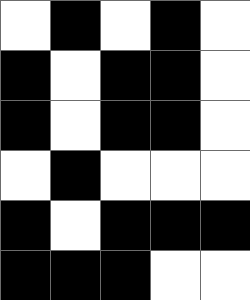[["white", "black", "white", "black", "white"], ["black", "white", "black", "black", "white"], ["black", "white", "black", "black", "white"], ["white", "black", "white", "white", "white"], ["black", "white", "black", "black", "black"], ["black", "black", "black", "white", "white"]]